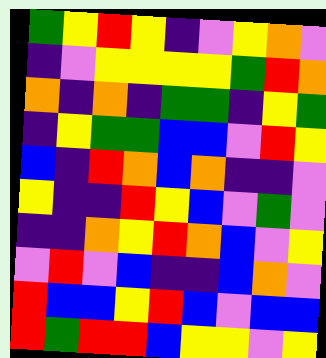[["green", "yellow", "red", "yellow", "indigo", "violet", "yellow", "orange", "violet"], ["indigo", "violet", "yellow", "yellow", "yellow", "yellow", "green", "red", "orange"], ["orange", "indigo", "orange", "indigo", "green", "green", "indigo", "yellow", "green"], ["indigo", "yellow", "green", "green", "blue", "blue", "violet", "red", "yellow"], ["blue", "indigo", "red", "orange", "blue", "orange", "indigo", "indigo", "violet"], ["yellow", "indigo", "indigo", "red", "yellow", "blue", "violet", "green", "violet"], ["indigo", "indigo", "orange", "yellow", "red", "orange", "blue", "violet", "yellow"], ["violet", "red", "violet", "blue", "indigo", "indigo", "blue", "orange", "violet"], ["red", "blue", "blue", "yellow", "red", "blue", "violet", "blue", "blue"], ["red", "green", "red", "red", "blue", "yellow", "yellow", "violet", "yellow"]]